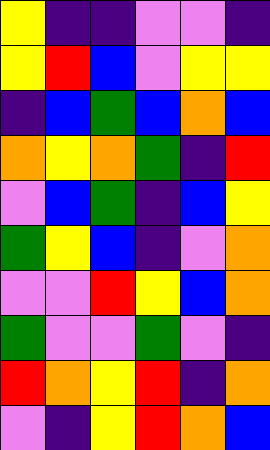[["yellow", "indigo", "indigo", "violet", "violet", "indigo"], ["yellow", "red", "blue", "violet", "yellow", "yellow"], ["indigo", "blue", "green", "blue", "orange", "blue"], ["orange", "yellow", "orange", "green", "indigo", "red"], ["violet", "blue", "green", "indigo", "blue", "yellow"], ["green", "yellow", "blue", "indigo", "violet", "orange"], ["violet", "violet", "red", "yellow", "blue", "orange"], ["green", "violet", "violet", "green", "violet", "indigo"], ["red", "orange", "yellow", "red", "indigo", "orange"], ["violet", "indigo", "yellow", "red", "orange", "blue"]]